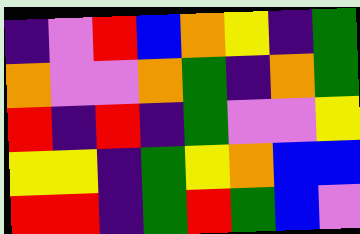[["indigo", "violet", "red", "blue", "orange", "yellow", "indigo", "green"], ["orange", "violet", "violet", "orange", "green", "indigo", "orange", "green"], ["red", "indigo", "red", "indigo", "green", "violet", "violet", "yellow"], ["yellow", "yellow", "indigo", "green", "yellow", "orange", "blue", "blue"], ["red", "red", "indigo", "green", "red", "green", "blue", "violet"]]